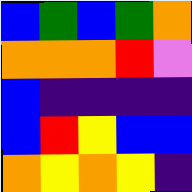[["blue", "green", "blue", "green", "orange"], ["orange", "orange", "orange", "red", "violet"], ["blue", "indigo", "indigo", "indigo", "indigo"], ["blue", "red", "yellow", "blue", "blue"], ["orange", "yellow", "orange", "yellow", "indigo"]]